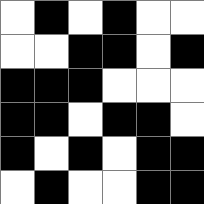[["white", "black", "white", "black", "white", "white"], ["white", "white", "black", "black", "white", "black"], ["black", "black", "black", "white", "white", "white"], ["black", "black", "white", "black", "black", "white"], ["black", "white", "black", "white", "black", "black"], ["white", "black", "white", "white", "black", "black"]]